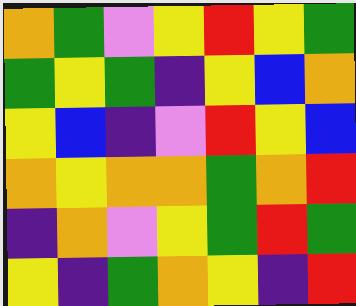[["orange", "green", "violet", "yellow", "red", "yellow", "green"], ["green", "yellow", "green", "indigo", "yellow", "blue", "orange"], ["yellow", "blue", "indigo", "violet", "red", "yellow", "blue"], ["orange", "yellow", "orange", "orange", "green", "orange", "red"], ["indigo", "orange", "violet", "yellow", "green", "red", "green"], ["yellow", "indigo", "green", "orange", "yellow", "indigo", "red"]]